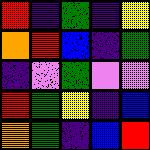[["red", "indigo", "green", "indigo", "yellow"], ["orange", "red", "blue", "indigo", "green"], ["indigo", "violet", "green", "violet", "violet"], ["red", "green", "yellow", "indigo", "blue"], ["orange", "green", "indigo", "blue", "red"]]